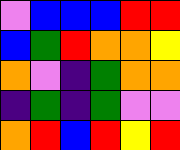[["violet", "blue", "blue", "blue", "red", "red"], ["blue", "green", "red", "orange", "orange", "yellow"], ["orange", "violet", "indigo", "green", "orange", "orange"], ["indigo", "green", "indigo", "green", "violet", "violet"], ["orange", "red", "blue", "red", "yellow", "red"]]